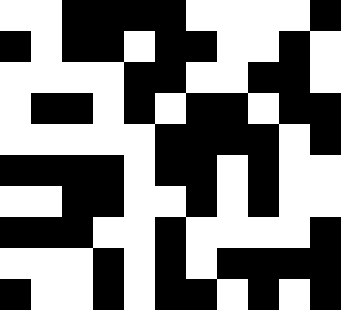[["white", "white", "black", "black", "black", "black", "white", "white", "white", "white", "black"], ["black", "white", "black", "black", "white", "black", "black", "white", "white", "black", "white"], ["white", "white", "white", "white", "black", "black", "white", "white", "black", "black", "white"], ["white", "black", "black", "white", "black", "white", "black", "black", "white", "black", "black"], ["white", "white", "white", "white", "white", "black", "black", "black", "black", "white", "black"], ["black", "black", "black", "black", "white", "black", "black", "white", "black", "white", "white"], ["white", "white", "black", "black", "white", "white", "black", "white", "black", "white", "white"], ["black", "black", "black", "white", "white", "black", "white", "white", "white", "white", "black"], ["white", "white", "white", "black", "white", "black", "white", "black", "black", "black", "black"], ["black", "white", "white", "black", "white", "black", "black", "white", "black", "white", "black"]]